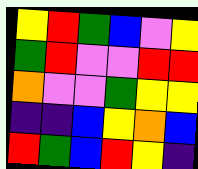[["yellow", "red", "green", "blue", "violet", "yellow"], ["green", "red", "violet", "violet", "red", "red"], ["orange", "violet", "violet", "green", "yellow", "yellow"], ["indigo", "indigo", "blue", "yellow", "orange", "blue"], ["red", "green", "blue", "red", "yellow", "indigo"]]